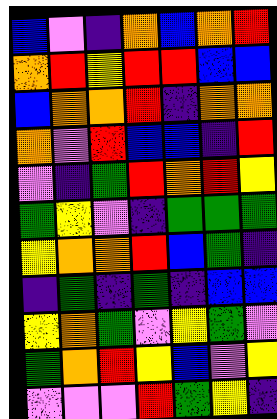[["blue", "violet", "indigo", "orange", "blue", "orange", "red"], ["orange", "red", "yellow", "red", "red", "blue", "blue"], ["blue", "orange", "orange", "red", "indigo", "orange", "orange"], ["orange", "violet", "red", "blue", "blue", "indigo", "red"], ["violet", "indigo", "green", "red", "orange", "red", "yellow"], ["green", "yellow", "violet", "indigo", "green", "green", "green"], ["yellow", "orange", "orange", "red", "blue", "green", "indigo"], ["indigo", "green", "indigo", "green", "indigo", "blue", "blue"], ["yellow", "orange", "green", "violet", "yellow", "green", "violet"], ["green", "orange", "red", "yellow", "blue", "violet", "yellow"], ["violet", "violet", "violet", "red", "green", "yellow", "indigo"]]